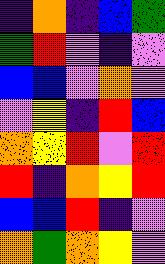[["indigo", "orange", "indigo", "blue", "green"], ["green", "red", "violet", "indigo", "violet"], ["blue", "blue", "violet", "orange", "violet"], ["violet", "yellow", "indigo", "red", "blue"], ["orange", "yellow", "red", "violet", "red"], ["red", "indigo", "orange", "yellow", "red"], ["blue", "blue", "red", "indigo", "violet"], ["orange", "green", "orange", "yellow", "violet"]]